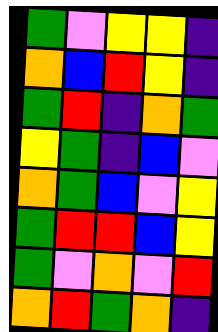[["green", "violet", "yellow", "yellow", "indigo"], ["orange", "blue", "red", "yellow", "indigo"], ["green", "red", "indigo", "orange", "green"], ["yellow", "green", "indigo", "blue", "violet"], ["orange", "green", "blue", "violet", "yellow"], ["green", "red", "red", "blue", "yellow"], ["green", "violet", "orange", "violet", "red"], ["orange", "red", "green", "orange", "indigo"]]